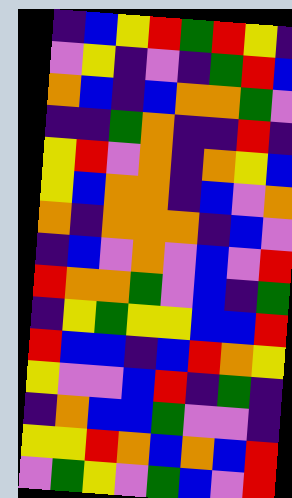[["indigo", "blue", "yellow", "red", "green", "red", "yellow", "indigo"], ["violet", "yellow", "indigo", "violet", "indigo", "green", "red", "blue"], ["orange", "blue", "indigo", "blue", "orange", "orange", "green", "violet"], ["indigo", "indigo", "green", "orange", "indigo", "indigo", "red", "indigo"], ["yellow", "red", "violet", "orange", "indigo", "orange", "yellow", "blue"], ["yellow", "blue", "orange", "orange", "indigo", "blue", "violet", "orange"], ["orange", "indigo", "orange", "orange", "orange", "indigo", "blue", "violet"], ["indigo", "blue", "violet", "orange", "violet", "blue", "violet", "red"], ["red", "orange", "orange", "green", "violet", "blue", "indigo", "green"], ["indigo", "yellow", "green", "yellow", "yellow", "blue", "blue", "red"], ["red", "blue", "blue", "indigo", "blue", "red", "orange", "yellow"], ["yellow", "violet", "violet", "blue", "red", "indigo", "green", "indigo"], ["indigo", "orange", "blue", "blue", "green", "violet", "violet", "indigo"], ["yellow", "yellow", "red", "orange", "blue", "orange", "blue", "red"], ["violet", "green", "yellow", "violet", "green", "blue", "violet", "red"]]